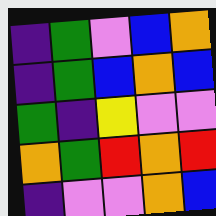[["indigo", "green", "violet", "blue", "orange"], ["indigo", "green", "blue", "orange", "blue"], ["green", "indigo", "yellow", "violet", "violet"], ["orange", "green", "red", "orange", "red"], ["indigo", "violet", "violet", "orange", "blue"]]